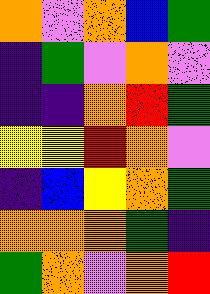[["orange", "violet", "orange", "blue", "green"], ["indigo", "green", "violet", "orange", "violet"], ["indigo", "indigo", "orange", "red", "green"], ["yellow", "yellow", "red", "orange", "violet"], ["indigo", "blue", "yellow", "orange", "green"], ["orange", "orange", "orange", "green", "indigo"], ["green", "orange", "violet", "orange", "red"]]